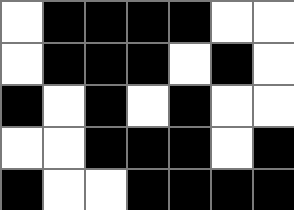[["white", "black", "black", "black", "black", "white", "white"], ["white", "black", "black", "black", "white", "black", "white"], ["black", "white", "black", "white", "black", "white", "white"], ["white", "white", "black", "black", "black", "white", "black"], ["black", "white", "white", "black", "black", "black", "black"]]